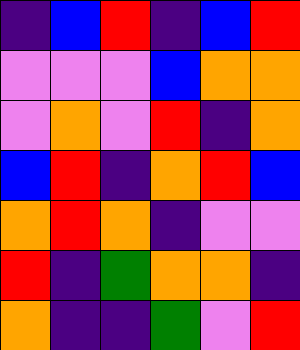[["indigo", "blue", "red", "indigo", "blue", "red"], ["violet", "violet", "violet", "blue", "orange", "orange"], ["violet", "orange", "violet", "red", "indigo", "orange"], ["blue", "red", "indigo", "orange", "red", "blue"], ["orange", "red", "orange", "indigo", "violet", "violet"], ["red", "indigo", "green", "orange", "orange", "indigo"], ["orange", "indigo", "indigo", "green", "violet", "red"]]